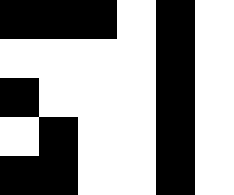[["black", "black", "black", "white", "black", "white"], ["white", "white", "white", "white", "black", "white"], ["black", "white", "white", "white", "black", "white"], ["white", "black", "white", "white", "black", "white"], ["black", "black", "white", "white", "black", "white"]]